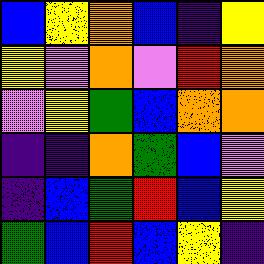[["blue", "yellow", "orange", "blue", "indigo", "yellow"], ["yellow", "violet", "orange", "violet", "red", "orange"], ["violet", "yellow", "green", "blue", "orange", "orange"], ["indigo", "indigo", "orange", "green", "blue", "violet"], ["indigo", "blue", "green", "red", "blue", "yellow"], ["green", "blue", "red", "blue", "yellow", "indigo"]]